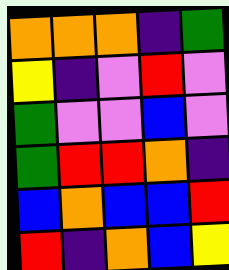[["orange", "orange", "orange", "indigo", "green"], ["yellow", "indigo", "violet", "red", "violet"], ["green", "violet", "violet", "blue", "violet"], ["green", "red", "red", "orange", "indigo"], ["blue", "orange", "blue", "blue", "red"], ["red", "indigo", "orange", "blue", "yellow"]]